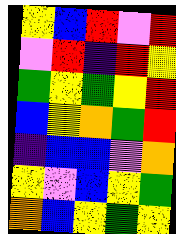[["yellow", "blue", "red", "violet", "red"], ["violet", "red", "indigo", "red", "yellow"], ["green", "yellow", "green", "yellow", "red"], ["blue", "yellow", "orange", "green", "red"], ["indigo", "blue", "blue", "violet", "orange"], ["yellow", "violet", "blue", "yellow", "green"], ["orange", "blue", "yellow", "green", "yellow"]]